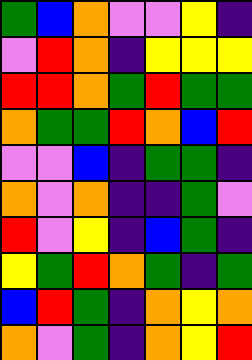[["green", "blue", "orange", "violet", "violet", "yellow", "indigo"], ["violet", "red", "orange", "indigo", "yellow", "yellow", "yellow"], ["red", "red", "orange", "green", "red", "green", "green"], ["orange", "green", "green", "red", "orange", "blue", "red"], ["violet", "violet", "blue", "indigo", "green", "green", "indigo"], ["orange", "violet", "orange", "indigo", "indigo", "green", "violet"], ["red", "violet", "yellow", "indigo", "blue", "green", "indigo"], ["yellow", "green", "red", "orange", "green", "indigo", "green"], ["blue", "red", "green", "indigo", "orange", "yellow", "orange"], ["orange", "violet", "green", "indigo", "orange", "yellow", "red"]]